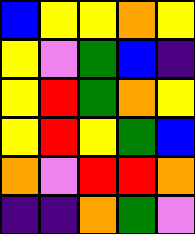[["blue", "yellow", "yellow", "orange", "yellow"], ["yellow", "violet", "green", "blue", "indigo"], ["yellow", "red", "green", "orange", "yellow"], ["yellow", "red", "yellow", "green", "blue"], ["orange", "violet", "red", "red", "orange"], ["indigo", "indigo", "orange", "green", "violet"]]